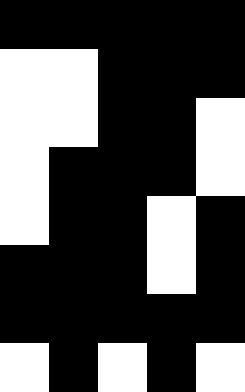[["black", "black", "black", "black", "black"], ["white", "white", "black", "black", "black"], ["white", "white", "black", "black", "white"], ["white", "black", "black", "black", "white"], ["white", "black", "black", "white", "black"], ["black", "black", "black", "white", "black"], ["black", "black", "black", "black", "black"], ["white", "black", "white", "black", "white"]]